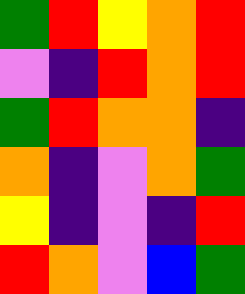[["green", "red", "yellow", "orange", "red"], ["violet", "indigo", "red", "orange", "red"], ["green", "red", "orange", "orange", "indigo"], ["orange", "indigo", "violet", "orange", "green"], ["yellow", "indigo", "violet", "indigo", "red"], ["red", "orange", "violet", "blue", "green"]]